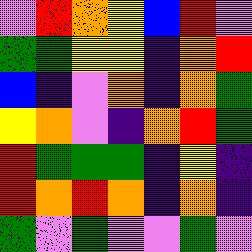[["violet", "red", "orange", "yellow", "blue", "red", "violet"], ["green", "green", "yellow", "yellow", "indigo", "orange", "red"], ["blue", "indigo", "violet", "orange", "indigo", "orange", "green"], ["yellow", "orange", "violet", "indigo", "orange", "red", "green"], ["red", "green", "green", "green", "indigo", "yellow", "indigo"], ["red", "orange", "red", "orange", "indigo", "orange", "indigo"], ["green", "violet", "green", "violet", "violet", "green", "violet"]]